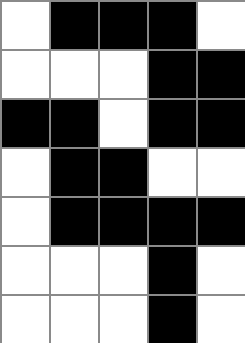[["white", "black", "black", "black", "white"], ["white", "white", "white", "black", "black"], ["black", "black", "white", "black", "black"], ["white", "black", "black", "white", "white"], ["white", "black", "black", "black", "black"], ["white", "white", "white", "black", "white"], ["white", "white", "white", "black", "white"]]